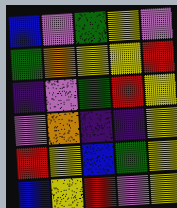[["blue", "violet", "green", "yellow", "violet"], ["green", "orange", "yellow", "yellow", "red"], ["indigo", "violet", "green", "red", "yellow"], ["violet", "orange", "indigo", "indigo", "yellow"], ["red", "yellow", "blue", "green", "yellow"], ["blue", "yellow", "red", "violet", "yellow"]]